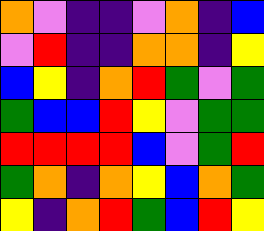[["orange", "violet", "indigo", "indigo", "violet", "orange", "indigo", "blue"], ["violet", "red", "indigo", "indigo", "orange", "orange", "indigo", "yellow"], ["blue", "yellow", "indigo", "orange", "red", "green", "violet", "green"], ["green", "blue", "blue", "red", "yellow", "violet", "green", "green"], ["red", "red", "red", "red", "blue", "violet", "green", "red"], ["green", "orange", "indigo", "orange", "yellow", "blue", "orange", "green"], ["yellow", "indigo", "orange", "red", "green", "blue", "red", "yellow"]]